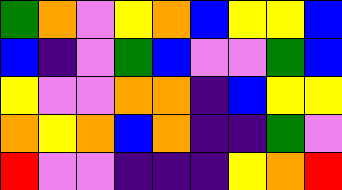[["green", "orange", "violet", "yellow", "orange", "blue", "yellow", "yellow", "blue"], ["blue", "indigo", "violet", "green", "blue", "violet", "violet", "green", "blue"], ["yellow", "violet", "violet", "orange", "orange", "indigo", "blue", "yellow", "yellow"], ["orange", "yellow", "orange", "blue", "orange", "indigo", "indigo", "green", "violet"], ["red", "violet", "violet", "indigo", "indigo", "indigo", "yellow", "orange", "red"]]